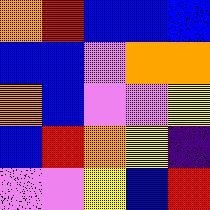[["orange", "red", "blue", "blue", "blue"], ["blue", "blue", "violet", "orange", "orange"], ["orange", "blue", "violet", "violet", "yellow"], ["blue", "red", "orange", "yellow", "indigo"], ["violet", "violet", "yellow", "blue", "red"]]